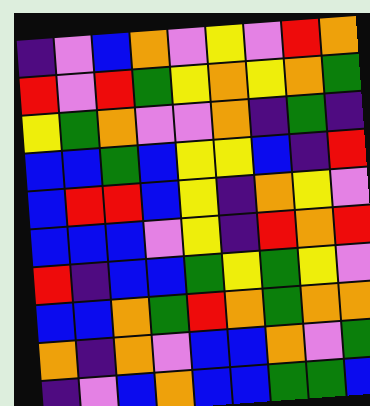[["indigo", "violet", "blue", "orange", "violet", "yellow", "violet", "red", "orange"], ["red", "violet", "red", "green", "yellow", "orange", "yellow", "orange", "green"], ["yellow", "green", "orange", "violet", "violet", "orange", "indigo", "green", "indigo"], ["blue", "blue", "green", "blue", "yellow", "yellow", "blue", "indigo", "red"], ["blue", "red", "red", "blue", "yellow", "indigo", "orange", "yellow", "violet"], ["blue", "blue", "blue", "violet", "yellow", "indigo", "red", "orange", "red"], ["red", "indigo", "blue", "blue", "green", "yellow", "green", "yellow", "violet"], ["blue", "blue", "orange", "green", "red", "orange", "green", "orange", "orange"], ["orange", "indigo", "orange", "violet", "blue", "blue", "orange", "violet", "green"], ["indigo", "violet", "blue", "orange", "blue", "blue", "green", "green", "blue"]]